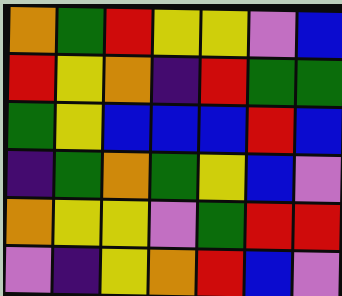[["orange", "green", "red", "yellow", "yellow", "violet", "blue"], ["red", "yellow", "orange", "indigo", "red", "green", "green"], ["green", "yellow", "blue", "blue", "blue", "red", "blue"], ["indigo", "green", "orange", "green", "yellow", "blue", "violet"], ["orange", "yellow", "yellow", "violet", "green", "red", "red"], ["violet", "indigo", "yellow", "orange", "red", "blue", "violet"]]